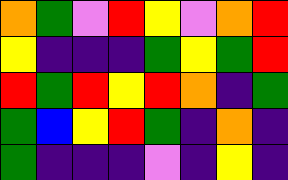[["orange", "green", "violet", "red", "yellow", "violet", "orange", "red"], ["yellow", "indigo", "indigo", "indigo", "green", "yellow", "green", "red"], ["red", "green", "red", "yellow", "red", "orange", "indigo", "green"], ["green", "blue", "yellow", "red", "green", "indigo", "orange", "indigo"], ["green", "indigo", "indigo", "indigo", "violet", "indigo", "yellow", "indigo"]]